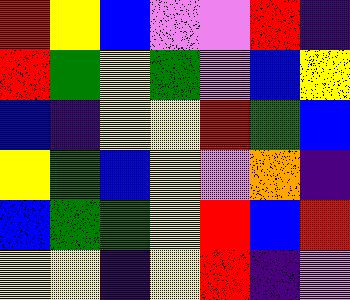[["red", "yellow", "blue", "violet", "violet", "red", "indigo"], ["red", "green", "yellow", "green", "violet", "blue", "yellow"], ["blue", "indigo", "yellow", "yellow", "red", "green", "blue"], ["yellow", "green", "blue", "yellow", "violet", "orange", "indigo"], ["blue", "green", "green", "yellow", "red", "blue", "red"], ["yellow", "yellow", "indigo", "yellow", "red", "indigo", "violet"]]